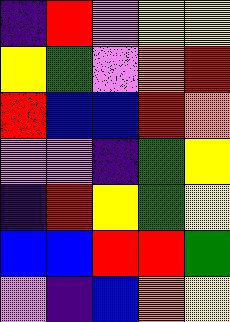[["indigo", "red", "violet", "yellow", "yellow"], ["yellow", "green", "violet", "orange", "red"], ["red", "blue", "blue", "red", "orange"], ["violet", "violet", "indigo", "green", "yellow"], ["indigo", "red", "yellow", "green", "yellow"], ["blue", "blue", "red", "red", "green"], ["violet", "indigo", "blue", "orange", "yellow"]]